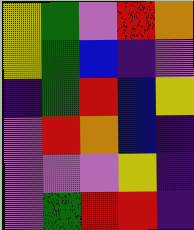[["yellow", "green", "violet", "red", "orange"], ["yellow", "green", "blue", "indigo", "violet"], ["indigo", "green", "red", "blue", "yellow"], ["violet", "red", "orange", "blue", "indigo"], ["violet", "violet", "violet", "yellow", "indigo"], ["violet", "green", "red", "red", "indigo"]]